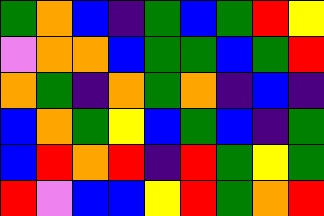[["green", "orange", "blue", "indigo", "green", "blue", "green", "red", "yellow"], ["violet", "orange", "orange", "blue", "green", "green", "blue", "green", "red"], ["orange", "green", "indigo", "orange", "green", "orange", "indigo", "blue", "indigo"], ["blue", "orange", "green", "yellow", "blue", "green", "blue", "indigo", "green"], ["blue", "red", "orange", "red", "indigo", "red", "green", "yellow", "green"], ["red", "violet", "blue", "blue", "yellow", "red", "green", "orange", "red"]]